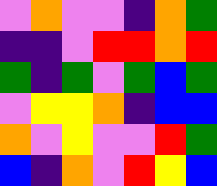[["violet", "orange", "violet", "violet", "indigo", "orange", "green"], ["indigo", "indigo", "violet", "red", "red", "orange", "red"], ["green", "indigo", "green", "violet", "green", "blue", "green"], ["violet", "yellow", "yellow", "orange", "indigo", "blue", "blue"], ["orange", "violet", "yellow", "violet", "violet", "red", "green"], ["blue", "indigo", "orange", "violet", "red", "yellow", "blue"]]